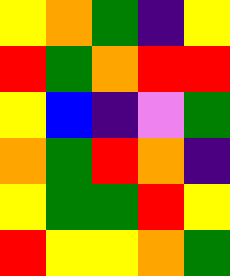[["yellow", "orange", "green", "indigo", "yellow"], ["red", "green", "orange", "red", "red"], ["yellow", "blue", "indigo", "violet", "green"], ["orange", "green", "red", "orange", "indigo"], ["yellow", "green", "green", "red", "yellow"], ["red", "yellow", "yellow", "orange", "green"]]